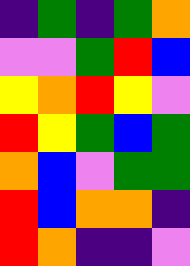[["indigo", "green", "indigo", "green", "orange"], ["violet", "violet", "green", "red", "blue"], ["yellow", "orange", "red", "yellow", "violet"], ["red", "yellow", "green", "blue", "green"], ["orange", "blue", "violet", "green", "green"], ["red", "blue", "orange", "orange", "indigo"], ["red", "orange", "indigo", "indigo", "violet"]]